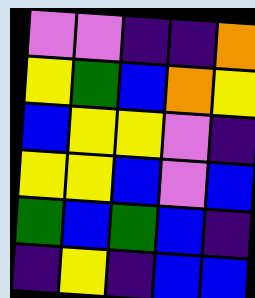[["violet", "violet", "indigo", "indigo", "orange"], ["yellow", "green", "blue", "orange", "yellow"], ["blue", "yellow", "yellow", "violet", "indigo"], ["yellow", "yellow", "blue", "violet", "blue"], ["green", "blue", "green", "blue", "indigo"], ["indigo", "yellow", "indigo", "blue", "blue"]]